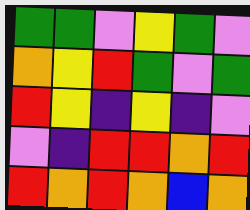[["green", "green", "violet", "yellow", "green", "violet"], ["orange", "yellow", "red", "green", "violet", "green"], ["red", "yellow", "indigo", "yellow", "indigo", "violet"], ["violet", "indigo", "red", "red", "orange", "red"], ["red", "orange", "red", "orange", "blue", "orange"]]